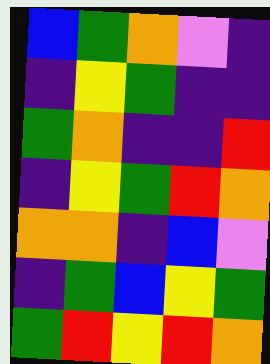[["blue", "green", "orange", "violet", "indigo"], ["indigo", "yellow", "green", "indigo", "indigo"], ["green", "orange", "indigo", "indigo", "red"], ["indigo", "yellow", "green", "red", "orange"], ["orange", "orange", "indigo", "blue", "violet"], ["indigo", "green", "blue", "yellow", "green"], ["green", "red", "yellow", "red", "orange"]]